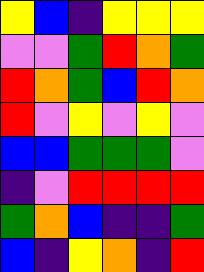[["yellow", "blue", "indigo", "yellow", "yellow", "yellow"], ["violet", "violet", "green", "red", "orange", "green"], ["red", "orange", "green", "blue", "red", "orange"], ["red", "violet", "yellow", "violet", "yellow", "violet"], ["blue", "blue", "green", "green", "green", "violet"], ["indigo", "violet", "red", "red", "red", "red"], ["green", "orange", "blue", "indigo", "indigo", "green"], ["blue", "indigo", "yellow", "orange", "indigo", "red"]]